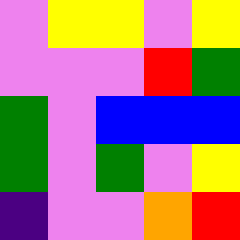[["violet", "yellow", "yellow", "violet", "yellow"], ["violet", "violet", "violet", "red", "green"], ["green", "violet", "blue", "blue", "blue"], ["green", "violet", "green", "violet", "yellow"], ["indigo", "violet", "violet", "orange", "red"]]